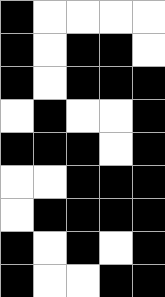[["black", "white", "white", "white", "white"], ["black", "white", "black", "black", "white"], ["black", "white", "black", "black", "black"], ["white", "black", "white", "white", "black"], ["black", "black", "black", "white", "black"], ["white", "white", "black", "black", "black"], ["white", "black", "black", "black", "black"], ["black", "white", "black", "white", "black"], ["black", "white", "white", "black", "black"]]